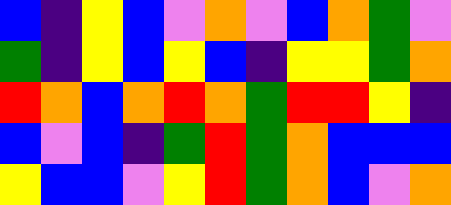[["blue", "indigo", "yellow", "blue", "violet", "orange", "violet", "blue", "orange", "green", "violet"], ["green", "indigo", "yellow", "blue", "yellow", "blue", "indigo", "yellow", "yellow", "green", "orange"], ["red", "orange", "blue", "orange", "red", "orange", "green", "red", "red", "yellow", "indigo"], ["blue", "violet", "blue", "indigo", "green", "red", "green", "orange", "blue", "blue", "blue"], ["yellow", "blue", "blue", "violet", "yellow", "red", "green", "orange", "blue", "violet", "orange"]]